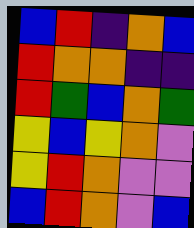[["blue", "red", "indigo", "orange", "blue"], ["red", "orange", "orange", "indigo", "indigo"], ["red", "green", "blue", "orange", "green"], ["yellow", "blue", "yellow", "orange", "violet"], ["yellow", "red", "orange", "violet", "violet"], ["blue", "red", "orange", "violet", "blue"]]